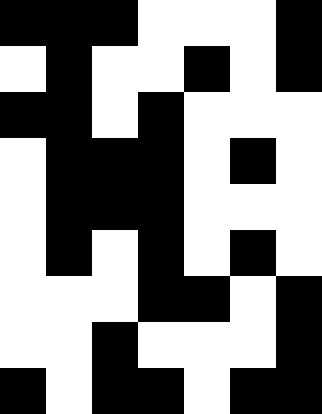[["black", "black", "black", "white", "white", "white", "black"], ["white", "black", "white", "white", "black", "white", "black"], ["black", "black", "white", "black", "white", "white", "white"], ["white", "black", "black", "black", "white", "black", "white"], ["white", "black", "black", "black", "white", "white", "white"], ["white", "black", "white", "black", "white", "black", "white"], ["white", "white", "white", "black", "black", "white", "black"], ["white", "white", "black", "white", "white", "white", "black"], ["black", "white", "black", "black", "white", "black", "black"]]